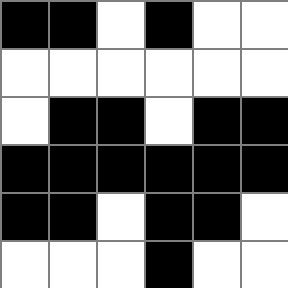[["black", "black", "white", "black", "white", "white"], ["white", "white", "white", "white", "white", "white"], ["white", "black", "black", "white", "black", "black"], ["black", "black", "black", "black", "black", "black"], ["black", "black", "white", "black", "black", "white"], ["white", "white", "white", "black", "white", "white"]]